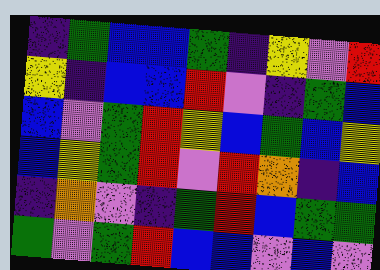[["indigo", "green", "blue", "blue", "green", "indigo", "yellow", "violet", "red"], ["yellow", "indigo", "blue", "blue", "red", "violet", "indigo", "green", "blue"], ["blue", "violet", "green", "red", "yellow", "blue", "green", "blue", "yellow"], ["blue", "yellow", "green", "red", "violet", "red", "orange", "indigo", "blue"], ["indigo", "orange", "violet", "indigo", "green", "red", "blue", "green", "green"], ["green", "violet", "green", "red", "blue", "blue", "violet", "blue", "violet"]]